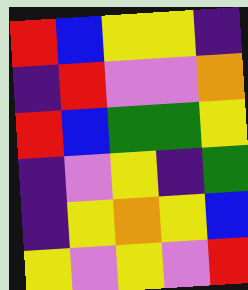[["red", "blue", "yellow", "yellow", "indigo"], ["indigo", "red", "violet", "violet", "orange"], ["red", "blue", "green", "green", "yellow"], ["indigo", "violet", "yellow", "indigo", "green"], ["indigo", "yellow", "orange", "yellow", "blue"], ["yellow", "violet", "yellow", "violet", "red"]]